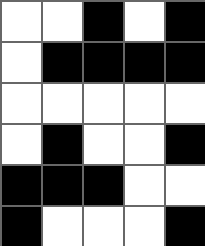[["white", "white", "black", "white", "black"], ["white", "black", "black", "black", "black"], ["white", "white", "white", "white", "white"], ["white", "black", "white", "white", "black"], ["black", "black", "black", "white", "white"], ["black", "white", "white", "white", "black"]]